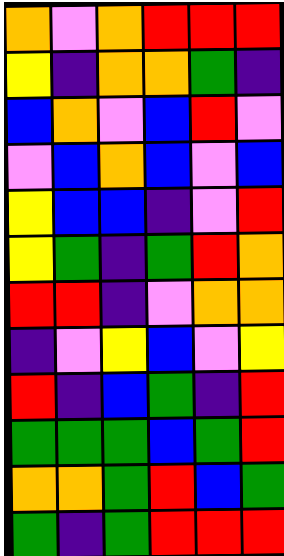[["orange", "violet", "orange", "red", "red", "red"], ["yellow", "indigo", "orange", "orange", "green", "indigo"], ["blue", "orange", "violet", "blue", "red", "violet"], ["violet", "blue", "orange", "blue", "violet", "blue"], ["yellow", "blue", "blue", "indigo", "violet", "red"], ["yellow", "green", "indigo", "green", "red", "orange"], ["red", "red", "indigo", "violet", "orange", "orange"], ["indigo", "violet", "yellow", "blue", "violet", "yellow"], ["red", "indigo", "blue", "green", "indigo", "red"], ["green", "green", "green", "blue", "green", "red"], ["orange", "orange", "green", "red", "blue", "green"], ["green", "indigo", "green", "red", "red", "red"]]